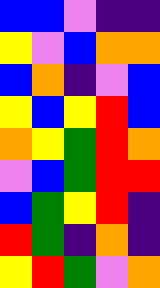[["blue", "blue", "violet", "indigo", "indigo"], ["yellow", "violet", "blue", "orange", "orange"], ["blue", "orange", "indigo", "violet", "blue"], ["yellow", "blue", "yellow", "red", "blue"], ["orange", "yellow", "green", "red", "orange"], ["violet", "blue", "green", "red", "red"], ["blue", "green", "yellow", "red", "indigo"], ["red", "green", "indigo", "orange", "indigo"], ["yellow", "red", "green", "violet", "orange"]]